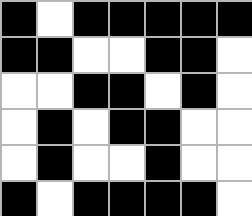[["black", "white", "black", "black", "black", "black", "black"], ["black", "black", "white", "white", "black", "black", "white"], ["white", "white", "black", "black", "white", "black", "white"], ["white", "black", "white", "black", "black", "white", "white"], ["white", "black", "white", "white", "black", "white", "white"], ["black", "white", "black", "black", "black", "black", "white"]]